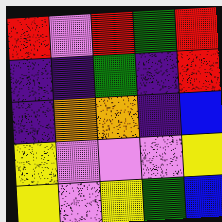[["red", "violet", "red", "green", "red"], ["indigo", "indigo", "green", "indigo", "red"], ["indigo", "orange", "orange", "indigo", "blue"], ["yellow", "violet", "violet", "violet", "yellow"], ["yellow", "violet", "yellow", "green", "blue"]]